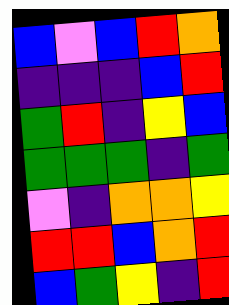[["blue", "violet", "blue", "red", "orange"], ["indigo", "indigo", "indigo", "blue", "red"], ["green", "red", "indigo", "yellow", "blue"], ["green", "green", "green", "indigo", "green"], ["violet", "indigo", "orange", "orange", "yellow"], ["red", "red", "blue", "orange", "red"], ["blue", "green", "yellow", "indigo", "red"]]